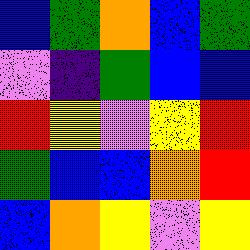[["blue", "green", "orange", "blue", "green"], ["violet", "indigo", "green", "blue", "blue"], ["red", "yellow", "violet", "yellow", "red"], ["green", "blue", "blue", "orange", "red"], ["blue", "orange", "yellow", "violet", "yellow"]]